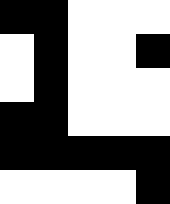[["black", "black", "white", "white", "white"], ["white", "black", "white", "white", "black"], ["white", "black", "white", "white", "white"], ["black", "black", "white", "white", "white"], ["black", "black", "black", "black", "black"], ["white", "white", "white", "white", "black"]]